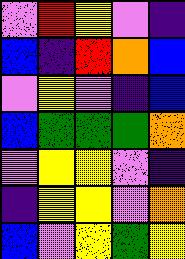[["violet", "red", "yellow", "violet", "indigo"], ["blue", "indigo", "red", "orange", "blue"], ["violet", "yellow", "violet", "indigo", "blue"], ["blue", "green", "green", "green", "orange"], ["violet", "yellow", "yellow", "violet", "indigo"], ["indigo", "yellow", "yellow", "violet", "orange"], ["blue", "violet", "yellow", "green", "yellow"]]